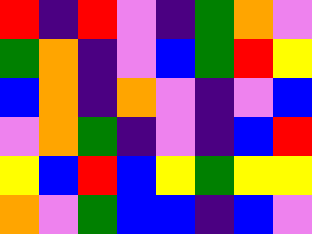[["red", "indigo", "red", "violet", "indigo", "green", "orange", "violet"], ["green", "orange", "indigo", "violet", "blue", "green", "red", "yellow"], ["blue", "orange", "indigo", "orange", "violet", "indigo", "violet", "blue"], ["violet", "orange", "green", "indigo", "violet", "indigo", "blue", "red"], ["yellow", "blue", "red", "blue", "yellow", "green", "yellow", "yellow"], ["orange", "violet", "green", "blue", "blue", "indigo", "blue", "violet"]]